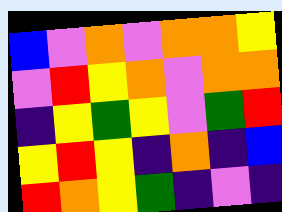[["blue", "violet", "orange", "violet", "orange", "orange", "yellow"], ["violet", "red", "yellow", "orange", "violet", "orange", "orange"], ["indigo", "yellow", "green", "yellow", "violet", "green", "red"], ["yellow", "red", "yellow", "indigo", "orange", "indigo", "blue"], ["red", "orange", "yellow", "green", "indigo", "violet", "indigo"]]